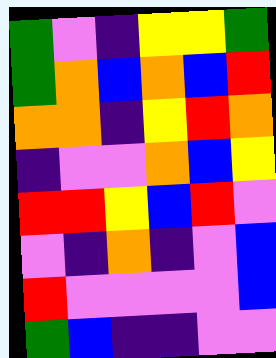[["green", "violet", "indigo", "yellow", "yellow", "green"], ["green", "orange", "blue", "orange", "blue", "red"], ["orange", "orange", "indigo", "yellow", "red", "orange"], ["indigo", "violet", "violet", "orange", "blue", "yellow"], ["red", "red", "yellow", "blue", "red", "violet"], ["violet", "indigo", "orange", "indigo", "violet", "blue"], ["red", "violet", "violet", "violet", "violet", "blue"], ["green", "blue", "indigo", "indigo", "violet", "violet"]]